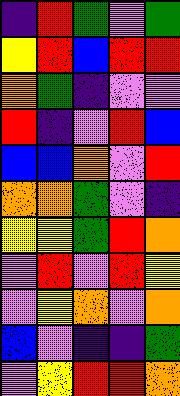[["indigo", "red", "green", "violet", "green"], ["yellow", "red", "blue", "red", "red"], ["orange", "green", "indigo", "violet", "violet"], ["red", "indigo", "violet", "red", "blue"], ["blue", "blue", "orange", "violet", "red"], ["orange", "orange", "green", "violet", "indigo"], ["yellow", "yellow", "green", "red", "orange"], ["violet", "red", "violet", "red", "yellow"], ["violet", "yellow", "orange", "violet", "orange"], ["blue", "violet", "indigo", "indigo", "green"], ["violet", "yellow", "red", "red", "orange"]]